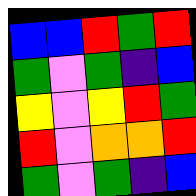[["blue", "blue", "red", "green", "red"], ["green", "violet", "green", "indigo", "blue"], ["yellow", "violet", "yellow", "red", "green"], ["red", "violet", "orange", "orange", "red"], ["green", "violet", "green", "indigo", "blue"]]